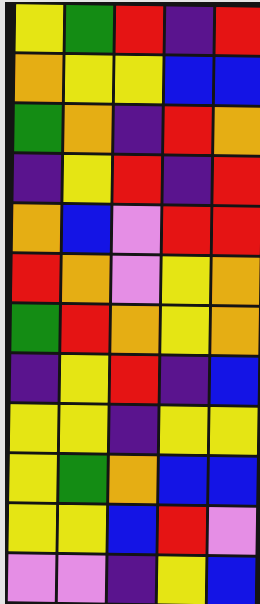[["yellow", "green", "red", "indigo", "red"], ["orange", "yellow", "yellow", "blue", "blue"], ["green", "orange", "indigo", "red", "orange"], ["indigo", "yellow", "red", "indigo", "red"], ["orange", "blue", "violet", "red", "red"], ["red", "orange", "violet", "yellow", "orange"], ["green", "red", "orange", "yellow", "orange"], ["indigo", "yellow", "red", "indigo", "blue"], ["yellow", "yellow", "indigo", "yellow", "yellow"], ["yellow", "green", "orange", "blue", "blue"], ["yellow", "yellow", "blue", "red", "violet"], ["violet", "violet", "indigo", "yellow", "blue"]]